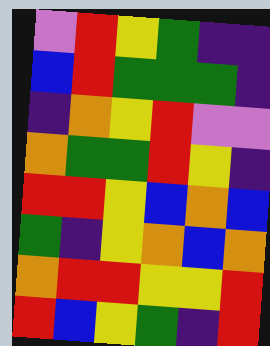[["violet", "red", "yellow", "green", "indigo", "indigo"], ["blue", "red", "green", "green", "green", "indigo"], ["indigo", "orange", "yellow", "red", "violet", "violet"], ["orange", "green", "green", "red", "yellow", "indigo"], ["red", "red", "yellow", "blue", "orange", "blue"], ["green", "indigo", "yellow", "orange", "blue", "orange"], ["orange", "red", "red", "yellow", "yellow", "red"], ["red", "blue", "yellow", "green", "indigo", "red"]]